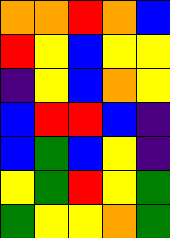[["orange", "orange", "red", "orange", "blue"], ["red", "yellow", "blue", "yellow", "yellow"], ["indigo", "yellow", "blue", "orange", "yellow"], ["blue", "red", "red", "blue", "indigo"], ["blue", "green", "blue", "yellow", "indigo"], ["yellow", "green", "red", "yellow", "green"], ["green", "yellow", "yellow", "orange", "green"]]